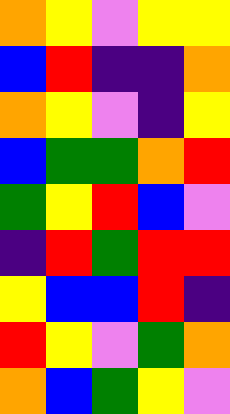[["orange", "yellow", "violet", "yellow", "yellow"], ["blue", "red", "indigo", "indigo", "orange"], ["orange", "yellow", "violet", "indigo", "yellow"], ["blue", "green", "green", "orange", "red"], ["green", "yellow", "red", "blue", "violet"], ["indigo", "red", "green", "red", "red"], ["yellow", "blue", "blue", "red", "indigo"], ["red", "yellow", "violet", "green", "orange"], ["orange", "blue", "green", "yellow", "violet"]]